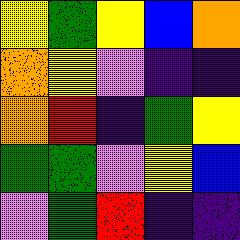[["yellow", "green", "yellow", "blue", "orange"], ["orange", "yellow", "violet", "indigo", "indigo"], ["orange", "red", "indigo", "green", "yellow"], ["green", "green", "violet", "yellow", "blue"], ["violet", "green", "red", "indigo", "indigo"]]